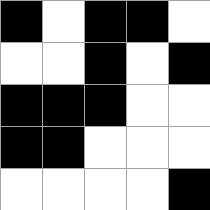[["black", "white", "black", "black", "white"], ["white", "white", "black", "white", "black"], ["black", "black", "black", "white", "white"], ["black", "black", "white", "white", "white"], ["white", "white", "white", "white", "black"]]